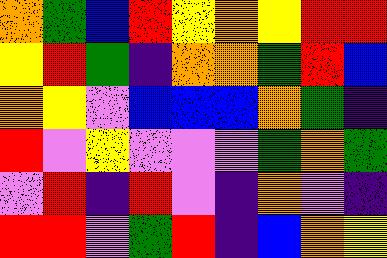[["orange", "green", "blue", "red", "yellow", "orange", "yellow", "red", "red"], ["yellow", "red", "green", "indigo", "orange", "orange", "green", "red", "blue"], ["orange", "yellow", "violet", "blue", "blue", "blue", "orange", "green", "indigo"], ["red", "violet", "yellow", "violet", "violet", "violet", "green", "orange", "green"], ["violet", "red", "indigo", "red", "violet", "indigo", "orange", "violet", "indigo"], ["red", "red", "violet", "green", "red", "indigo", "blue", "orange", "yellow"]]